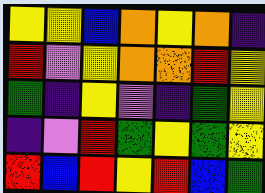[["yellow", "yellow", "blue", "orange", "yellow", "orange", "indigo"], ["red", "violet", "yellow", "orange", "orange", "red", "yellow"], ["green", "indigo", "yellow", "violet", "indigo", "green", "yellow"], ["indigo", "violet", "red", "green", "yellow", "green", "yellow"], ["red", "blue", "red", "yellow", "red", "blue", "green"]]